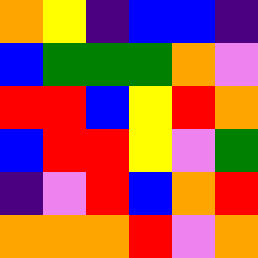[["orange", "yellow", "indigo", "blue", "blue", "indigo"], ["blue", "green", "green", "green", "orange", "violet"], ["red", "red", "blue", "yellow", "red", "orange"], ["blue", "red", "red", "yellow", "violet", "green"], ["indigo", "violet", "red", "blue", "orange", "red"], ["orange", "orange", "orange", "red", "violet", "orange"]]